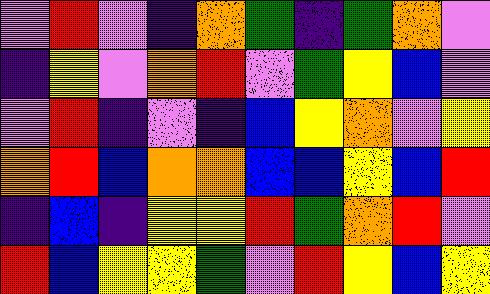[["violet", "red", "violet", "indigo", "orange", "green", "indigo", "green", "orange", "violet"], ["indigo", "yellow", "violet", "orange", "red", "violet", "green", "yellow", "blue", "violet"], ["violet", "red", "indigo", "violet", "indigo", "blue", "yellow", "orange", "violet", "yellow"], ["orange", "red", "blue", "orange", "orange", "blue", "blue", "yellow", "blue", "red"], ["indigo", "blue", "indigo", "yellow", "yellow", "red", "green", "orange", "red", "violet"], ["red", "blue", "yellow", "yellow", "green", "violet", "red", "yellow", "blue", "yellow"]]